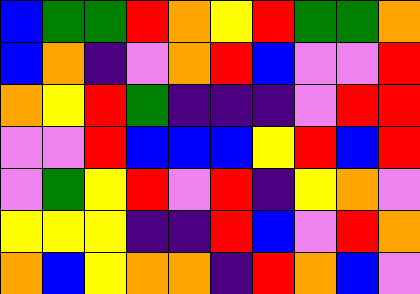[["blue", "green", "green", "red", "orange", "yellow", "red", "green", "green", "orange"], ["blue", "orange", "indigo", "violet", "orange", "red", "blue", "violet", "violet", "red"], ["orange", "yellow", "red", "green", "indigo", "indigo", "indigo", "violet", "red", "red"], ["violet", "violet", "red", "blue", "blue", "blue", "yellow", "red", "blue", "red"], ["violet", "green", "yellow", "red", "violet", "red", "indigo", "yellow", "orange", "violet"], ["yellow", "yellow", "yellow", "indigo", "indigo", "red", "blue", "violet", "red", "orange"], ["orange", "blue", "yellow", "orange", "orange", "indigo", "red", "orange", "blue", "violet"]]